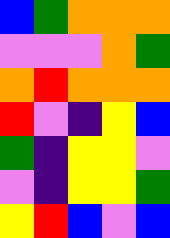[["blue", "green", "orange", "orange", "orange"], ["violet", "violet", "violet", "orange", "green"], ["orange", "red", "orange", "orange", "orange"], ["red", "violet", "indigo", "yellow", "blue"], ["green", "indigo", "yellow", "yellow", "violet"], ["violet", "indigo", "yellow", "yellow", "green"], ["yellow", "red", "blue", "violet", "blue"]]